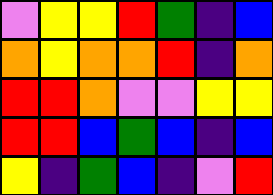[["violet", "yellow", "yellow", "red", "green", "indigo", "blue"], ["orange", "yellow", "orange", "orange", "red", "indigo", "orange"], ["red", "red", "orange", "violet", "violet", "yellow", "yellow"], ["red", "red", "blue", "green", "blue", "indigo", "blue"], ["yellow", "indigo", "green", "blue", "indigo", "violet", "red"]]